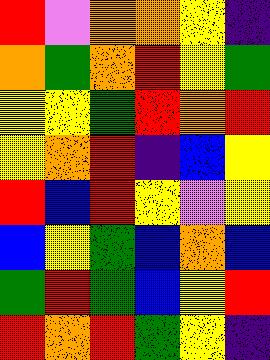[["red", "violet", "orange", "orange", "yellow", "indigo"], ["orange", "green", "orange", "red", "yellow", "green"], ["yellow", "yellow", "green", "red", "orange", "red"], ["yellow", "orange", "red", "indigo", "blue", "yellow"], ["red", "blue", "red", "yellow", "violet", "yellow"], ["blue", "yellow", "green", "blue", "orange", "blue"], ["green", "red", "green", "blue", "yellow", "red"], ["red", "orange", "red", "green", "yellow", "indigo"]]